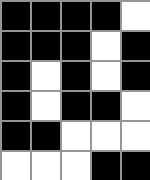[["black", "black", "black", "black", "white"], ["black", "black", "black", "white", "black"], ["black", "white", "black", "white", "black"], ["black", "white", "black", "black", "white"], ["black", "black", "white", "white", "white"], ["white", "white", "white", "black", "black"]]